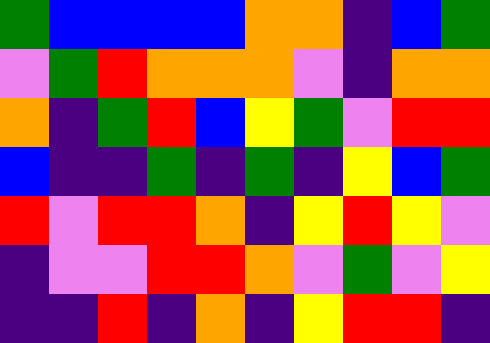[["green", "blue", "blue", "blue", "blue", "orange", "orange", "indigo", "blue", "green"], ["violet", "green", "red", "orange", "orange", "orange", "violet", "indigo", "orange", "orange"], ["orange", "indigo", "green", "red", "blue", "yellow", "green", "violet", "red", "red"], ["blue", "indigo", "indigo", "green", "indigo", "green", "indigo", "yellow", "blue", "green"], ["red", "violet", "red", "red", "orange", "indigo", "yellow", "red", "yellow", "violet"], ["indigo", "violet", "violet", "red", "red", "orange", "violet", "green", "violet", "yellow"], ["indigo", "indigo", "red", "indigo", "orange", "indigo", "yellow", "red", "red", "indigo"]]